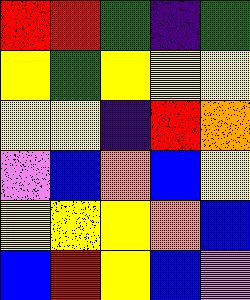[["red", "red", "green", "indigo", "green"], ["yellow", "green", "yellow", "yellow", "yellow"], ["yellow", "yellow", "indigo", "red", "orange"], ["violet", "blue", "orange", "blue", "yellow"], ["yellow", "yellow", "yellow", "orange", "blue"], ["blue", "red", "yellow", "blue", "violet"]]